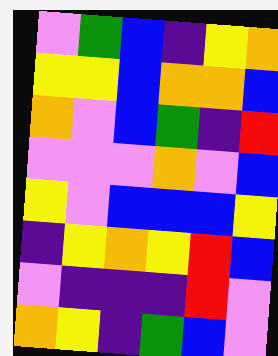[["violet", "green", "blue", "indigo", "yellow", "orange"], ["yellow", "yellow", "blue", "orange", "orange", "blue"], ["orange", "violet", "blue", "green", "indigo", "red"], ["violet", "violet", "violet", "orange", "violet", "blue"], ["yellow", "violet", "blue", "blue", "blue", "yellow"], ["indigo", "yellow", "orange", "yellow", "red", "blue"], ["violet", "indigo", "indigo", "indigo", "red", "violet"], ["orange", "yellow", "indigo", "green", "blue", "violet"]]